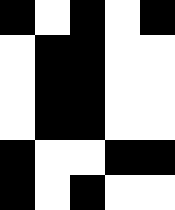[["black", "white", "black", "white", "black"], ["white", "black", "black", "white", "white"], ["white", "black", "black", "white", "white"], ["white", "black", "black", "white", "white"], ["black", "white", "white", "black", "black"], ["black", "white", "black", "white", "white"]]